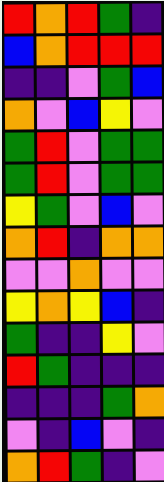[["red", "orange", "red", "green", "indigo"], ["blue", "orange", "red", "red", "red"], ["indigo", "indigo", "violet", "green", "blue"], ["orange", "violet", "blue", "yellow", "violet"], ["green", "red", "violet", "green", "green"], ["green", "red", "violet", "green", "green"], ["yellow", "green", "violet", "blue", "violet"], ["orange", "red", "indigo", "orange", "orange"], ["violet", "violet", "orange", "violet", "violet"], ["yellow", "orange", "yellow", "blue", "indigo"], ["green", "indigo", "indigo", "yellow", "violet"], ["red", "green", "indigo", "indigo", "indigo"], ["indigo", "indigo", "indigo", "green", "orange"], ["violet", "indigo", "blue", "violet", "indigo"], ["orange", "red", "green", "indigo", "violet"]]